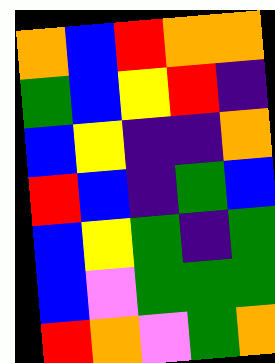[["orange", "blue", "red", "orange", "orange"], ["green", "blue", "yellow", "red", "indigo"], ["blue", "yellow", "indigo", "indigo", "orange"], ["red", "blue", "indigo", "green", "blue"], ["blue", "yellow", "green", "indigo", "green"], ["blue", "violet", "green", "green", "green"], ["red", "orange", "violet", "green", "orange"]]